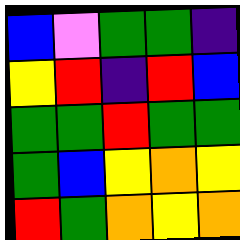[["blue", "violet", "green", "green", "indigo"], ["yellow", "red", "indigo", "red", "blue"], ["green", "green", "red", "green", "green"], ["green", "blue", "yellow", "orange", "yellow"], ["red", "green", "orange", "yellow", "orange"]]